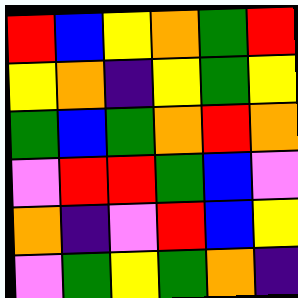[["red", "blue", "yellow", "orange", "green", "red"], ["yellow", "orange", "indigo", "yellow", "green", "yellow"], ["green", "blue", "green", "orange", "red", "orange"], ["violet", "red", "red", "green", "blue", "violet"], ["orange", "indigo", "violet", "red", "blue", "yellow"], ["violet", "green", "yellow", "green", "orange", "indigo"]]